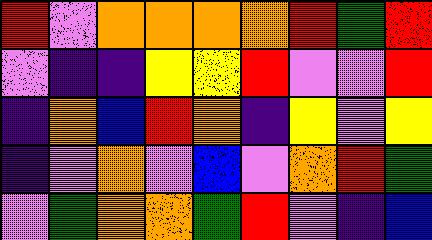[["red", "violet", "orange", "orange", "orange", "orange", "red", "green", "red"], ["violet", "indigo", "indigo", "yellow", "yellow", "red", "violet", "violet", "red"], ["indigo", "orange", "blue", "red", "orange", "indigo", "yellow", "violet", "yellow"], ["indigo", "violet", "orange", "violet", "blue", "violet", "orange", "red", "green"], ["violet", "green", "orange", "orange", "green", "red", "violet", "indigo", "blue"]]